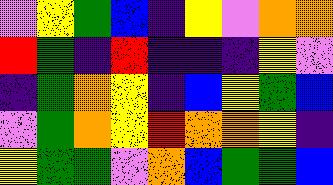[["violet", "yellow", "green", "blue", "indigo", "yellow", "violet", "orange", "orange"], ["red", "green", "indigo", "red", "indigo", "indigo", "indigo", "yellow", "violet"], ["indigo", "green", "orange", "yellow", "indigo", "blue", "yellow", "green", "blue"], ["violet", "green", "orange", "yellow", "red", "orange", "orange", "yellow", "indigo"], ["yellow", "green", "green", "violet", "orange", "blue", "green", "green", "blue"]]